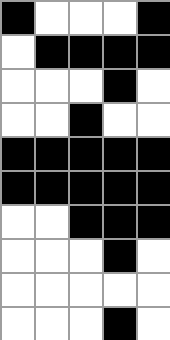[["black", "white", "white", "white", "black"], ["white", "black", "black", "black", "black"], ["white", "white", "white", "black", "white"], ["white", "white", "black", "white", "white"], ["black", "black", "black", "black", "black"], ["black", "black", "black", "black", "black"], ["white", "white", "black", "black", "black"], ["white", "white", "white", "black", "white"], ["white", "white", "white", "white", "white"], ["white", "white", "white", "black", "white"]]